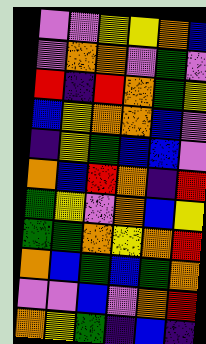[["violet", "violet", "yellow", "yellow", "orange", "blue"], ["violet", "orange", "orange", "violet", "green", "violet"], ["red", "indigo", "red", "orange", "green", "yellow"], ["blue", "yellow", "orange", "orange", "blue", "violet"], ["indigo", "yellow", "green", "blue", "blue", "violet"], ["orange", "blue", "red", "orange", "indigo", "red"], ["green", "yellow", "violet", "orange", "blue", "yellow"], ["green", "green", "orange", "yellow", "orange", "red"], ["orange", "blue", "green", "blue", "green", "orange"], ["violet", "violet", "blue", "violet", "orange", "red"], ["orange", "yellow", "green", "indigo", "blue", "indigo"]]